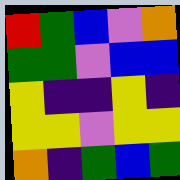[["red", "green", "blue", "violet", "orange"], ["green", "green", "violet", "blue", "blue"], ["yellow", "indigo", "indigo", "yellow", "indigo"], ["yellow", "yellow", "violet", "yellow", "yellow"], ["orange", "indigo", "green", "blue", "green"]]